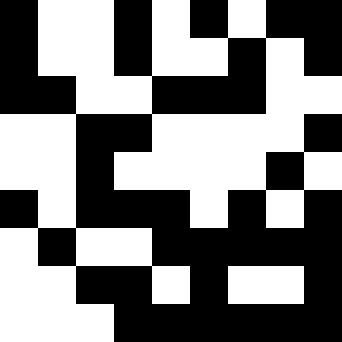[["black", "white", "white", "black", "white", "black", "white", "black", "black"], ["black", "white", "white", "black", "white", "white", "black", "white", "black"], ["black", "black", "white", "white", "black", "black", "black", "white", "white"], ["white", "white", "black", "black", "white", "white", "white", "white", "black"], ["white", "white", "black", "white", "white", "white", "white", "black", "white"], ["black", "white", "black", "black", "black", "white", "black", "white", "black"], ["white", "black", "white", "white", "black", "black", "black", "black", "black"], ["white", "white", "black", "black", "white", "black", "white", "white", "black"], ["white", "white", "white", "black", "black", "black", "black", "black", "black"]]